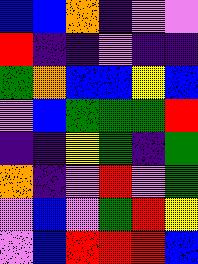[["blue", "blue", "orange", "indigo", "violet", "violet"], ["red", "indigo", "indigo", "violet", "indigo", "indigo"], ["green", "orange", "blue", "blue", "yellow", "blue"], ["violet", "blue", "green", "green", "green", "red"], ["indigo", "indigo", "yellow", "green", "indigo", "green"], ["orange", "indigo", "violet", "red", "violet", "green"], ["violet", "blue", "violet", "green", "red", "yellow"], ["violet", "blue", "red", "red", "red", "blue"]]